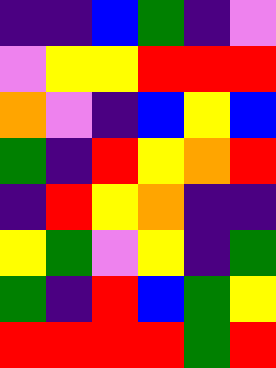[["indigo", "indigo", "blue", "green", "indigo", "violet"], ["violet", "yellow", "yellow", "red", "red", "red"], ["orange", "violet", "indigo", "blue", "yellow", "blue"], ["green", "indigo", "red", "yellow", "orange", "red"], ["indigo", "red", "yellow", "orange", "indigo", "indigo"], ["yellow", "green", "violet", "yellow", "indigo", "green"], ["green", "indigo", "red", "blue", "green", "yellow"], ["red", "red", "red", "red", "green", "red"]]